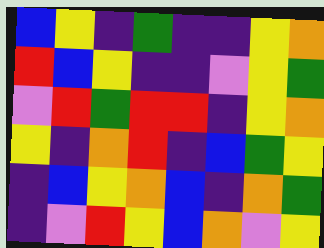[["blue", "yellow", "indigo", "green", "indigo", "indigo", "yellow", "orange"], ["red", "blue", "yellow", "indigo", "indigo", "violet", "yellow", "green"], ["violet", "red", "green", "red", "red", "indigo", "yellow", "orange"], ["yellow", "indigo", "orange", "red", "indigo", "blue", "green", "yellow"], ["indigo", "blue", "yellow", "orange", "blue", "indigo", "orange", "green"], ["indigo", "violet", "red", "yellow", "blue", "orange", "violet", "yellow"]]